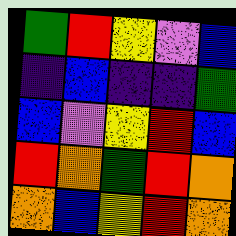[["green", "red", "yellow", "violet", "blue"], ["indigo", "blue", "indigo", "indigo", "green"], ["blue", "violet", "yellow", "red", "blue"], ["red", "orange", "green", "red", "orange"], ["orange", "blue", "yellow", "red", "orange"]]